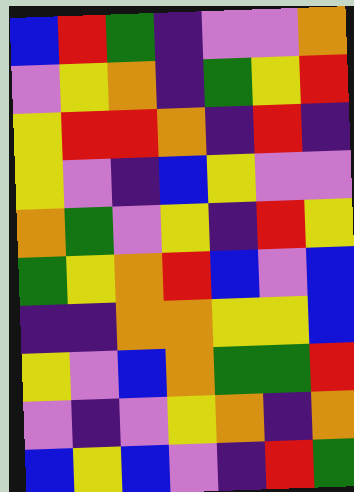[["blue", "red", "green", "indigo", "violet", "violet", "orange"], ["violet", "yellow", "orange", "indigo", "green", "yellow", "red"], ["yellow", "red", "red", "orange", "indigo", "red", "indigo"], ["yellow", "violet", "indigo", "blue", "yellow", "violet", "violet"], ["orange", "green", "violet", "yellow", "indigo", "red", "yellow"], ["green", "yellow", "orange", "red", "blue", "violet", "blue"], ["indigo", "indigo", "orange", "orange", "yellow", "yellow", "blue"], ["yellow", "violet", "blue", "orange", "green", "green", "red"], ["violet", "indigo", "violet", "yellow", "orange", "indigo", "orange"], ["blue", "yellow", "blue", "violet", "indigo", "red", "green"]]